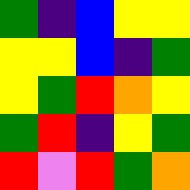[["green", "indigo", "blue", "yellow", "yellow"], ["yellow", "yellow", "blue", "indigo", "green"], ["yellow", "green", "red", "orange", "yellow"], ["green", "red", "indigo", "yellow", "green"], ["red", "violet", "red", "green", "orange"]]